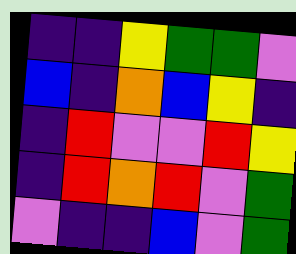[["indigo", "indigo", "yellow", "green", "green", "violet"], ["blue", "indigo", "orange", "blue", "yellow", "indigo"], ["indigo", "red", "violet", "violet", "red", "yellow"], ["indigo", "red", "orange", "red", "violet", "green"], ["violet", "indigo", "indigo", "blue", "violet", "green"]]